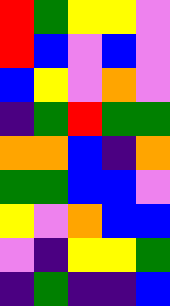[["red", "green", "yellow", "yellow", "violet"], ["red", "blue", "violet", "blue", "violet"], ["blue", "yellow", "violet", "orange", "violet"], ["indigo", "green", "red", "green", "green"], ["orange", "orange", "blue", "indigo", "orange"], ["green", "green", "blue", "blue", "violet"], ["yellow", "violet", "orange", "blue", "blue"], ["violet", "indigo", "yellow", "yellow", "green"], ["indigo", "green", "indigo", "indigo", "blue"]]